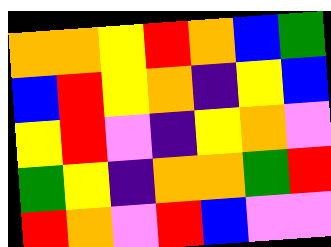[["orange", "orange", "yellow", "red", "orange", "blue", "green"], ["blue", "red", "yellow", "orange", "indigo", "yellow", "blue"], ["yellow", "red", "violet", "indigo", "yellow", "orange", "violet"], ["green", "yellow", "indigo", "orange", "orange", "green", "red"], ["red", "orange", "violet", "red", "blue", "violet", "violet"]]